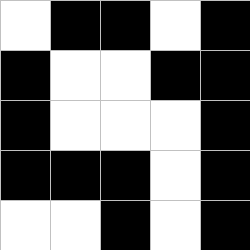[["white", "black", "black", "white", "black"], ["black", "white", "white", "black", "black"], ["black", "white", "white", "white", "black"], ["black", "black", "black", "white", "black"], ["white", "white", "black", "white", "black"]]